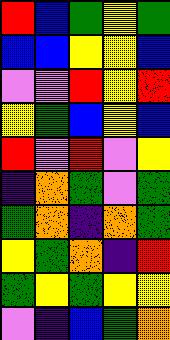[["red", "blue", "green", "yellow", "green"], ["blue", "blue", "yellow", "yellow", "blue"], ["violet", "violet", "red", "yellow", "red"], ["yellow", "green", "blue", "yellow", "blue"], ["red", "violet", "red", "violet", "yellow"], ["indigo", "orange", "green", "violet", "green"], ["green", "orange", "indigo", "orange", "green"], ["yellow", "green", "orange", "indigo", "red"], ["green", "yellow", "green", "yellow", "yellow"], ["violet", "indigo", "blue", "green", "orange"]]